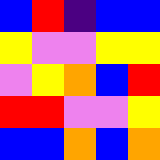[["blue", "red", "indigo", "blue", "blue"], ["yellow", "violet", "violet", "yellow", "yellow"], ["violet", "yellow", "orange", "blue", "red"], ["red", "red", "violet", "violet", "yellow"], ["blue", "blue", "orange", "blue", "orange"]]